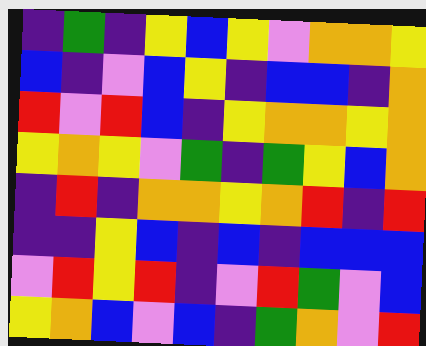[["indigo", "green", "indigo", "yellow", "blue", "yellow", "violet", "orange", "orange", "yellow"], ["blue", "indigo", "violet", "blue", "yellow", "indigo", "blue", "blue", "indigo", "orange"], ["red", "violet", "red", "blue", "indigo", "yellow", "orange", "orange", "yellow", "orange"], ["yellow", "orange", "yellow", "violet", "green", "indigo", "green", "yellow", "blue", "orange"], ["indigo", "red", "indigo", "orange", "orange", "yellow", "orange", "red", "indigo", "red"], ["indigo", "indigo", "yellow", "blue", "indigo", "blue", "indigo", "blue", "blue", "blue"], ["violet", "red", "yellow", "red", "indigo", "violet", "red", "green", "violet", "blue"], ["yellow", "orange", "blue", "violet", "blue", "indigo", "green", "orange", "violet", "red"]]